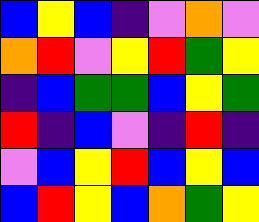[["blue", "yellow", "blue", "indigo", "violet", "orange", "violet"], ["orange", "red", "violet", "yellow", "red", "green", "yellow"], ["indigo", "blue", "green", "green", "blue", "yellow", "green"], ["red", "indigo", "blue", "violet", "indigo", "red", "indigo"], ["violet", "blue", "yellow", "red", "blue", "yellow", "blue"], ["blue", "red", "yellow", "blue", "orange", "green", "yellow"]]